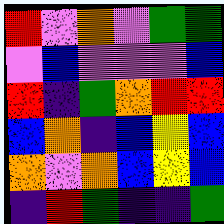[["red", "violet", "orange", "violet", "green", "green"], ["violet", "blue", "violet", "violet", "violet", "blue"], ["red", "indigo", "green", "orange", "red", "red"], ["blue", "orange", "indigo", "blue", "yellow", "blue"], ["orange", "violet", "orange", "blue", "yellow", "blue"], ["indigo", "red", "green", "indigo", "indigo", "green"]]